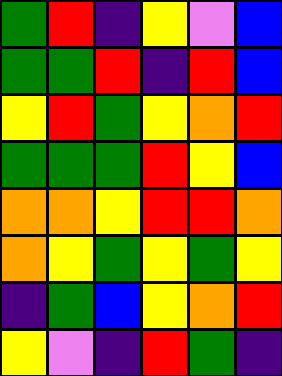[["green", "red", "indigo", "yellow", "violet", "blue"], ["green", "green", "red", "indigo", "red", "blue"], ["yellow", "red", "green", "yellow", "orange", "red"], ["green", "green", "green", "red", "yellow", "blue"], ["orange", "orange", "yellow", "red", "red", "orange"], ["orange", "yellow", "green", "yellow", "green", "yellow"], ["indigo", "green", "blue", "yellow", "orange", "red"], ["yellow", "violet", "indigo", "red", "green", "indigo"]]